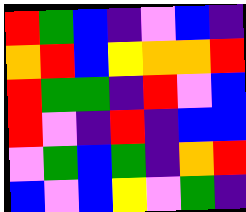[["red", "green", "blue", "indigo", "violet", "blue", "indigo"], ["orange", "red", "blue", "yellow", "orange", "orange", "red"], ["red", "green", "green", "indigo", "red", "violet", "blue"], ["red", "violet", "indigo", "red", "indigo", "blue", "blue"], ["violet", "green", "blue", "green", "indigo", "orange", "red"], ["blue", "violet", "blue", "yellow", "violet", "green", "indigo"]]